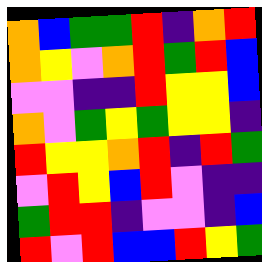[["orange", "blue", "green", "green", "red", "indigo", "orange", "red"], ["orange", "yellow", "violet", "orange", "red", "green", "red", "blue"], ["violet", "violet", "indigo", "indigo", "red", "yellow", "yellow", "blue"], ["orange", "violet", "green", "yellow", "green", "yellow", "yellow", "indigo"], ["red", "yellow", "yellow", "orange", "red", "indigo", "red", "green"], ["violet", "red", "yellow", "blue", "red", "violet", "indigo", "indigo"], ["green", "red", "red", "indigo", "violet", "violet", "indigo", "blue"], ["red", "violet", "red", "blue", "blue", "red", "yellow", "green"]]